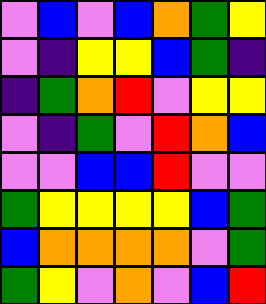[["violet", "blue", "violet", "blue", "orange", "green", "yellow"], ["violet", "indigo", "yellow", "yellow", "blue", "green", "indigo"], ["indigo", "green", "orange", "red", "violet", "yellow", "yellow"], ["violet", "indigo", "green", "violet", "red", "orange", "blue"], ["violet", "violet", "blue", "blue", "red", "violet", "violet"], ["green", "yellow", "yellow", "yellow", "yellow", "blue", "green"], ["blue", "orange", "orange", "orange", "orange", "violet", "green"], ["green", "yellow", "violet", "orange", "violet", "blue", "red"]]